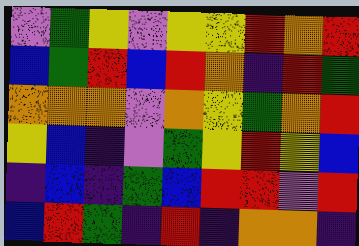[["violet", "green", "yellow", "violet", "yellow", "yellow", "red", "orange", "red"], ["blue", "green", "red", "blue", "red", "orange", "indigo", "red", "green"], ["orange", "orange", "orange", "violet", "orange", "yellow", "green", "orange", "red"], ["yellow", "blue", "indigo", "violet", "green", "yellow", "red", "yellow", "blue"], ["indigo", "blue", "indigo", "green", "blue", "red", "red", "violet", "red"], ["blue", "red", "green", "indigo", "red", "indigo", "orange", "orange", "indigo"]]